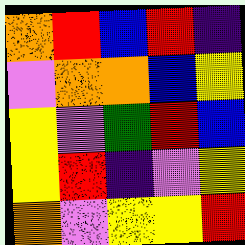[["orange", "red", "blue", "red", "indigo"], ["violet", "orange", "orange", "blue", "yellow"], ["yellow", "violet", "green", "red", "blue"], ["yellow", "red", "indigo", "violet", "yellow"], ["orange", "violet", "yellow", "yellow", "red"]]